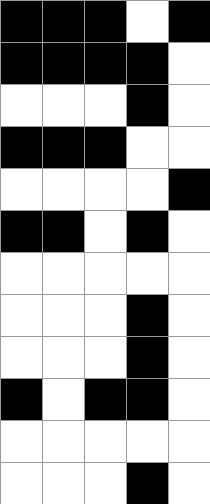[["black", "black", "black", "white", "black"], ["black", "black", "black", "black", "white"], ["white", "white", "white", "black", "white"], ["black", "black", "black", "white", "white"], ["white", "white", "white", "white", "black"], ["black", "black", "white", "black", "white"], ["white", "white", "white", "white", "white"], ["white", "white", "white", "black", "white"], ["white", "white", "white", "black", "white"], ["black", "white", "black", "black", "white"], ["white", "white", "white", "white", "white"], ["white", "white", "white", "black", "white"]]